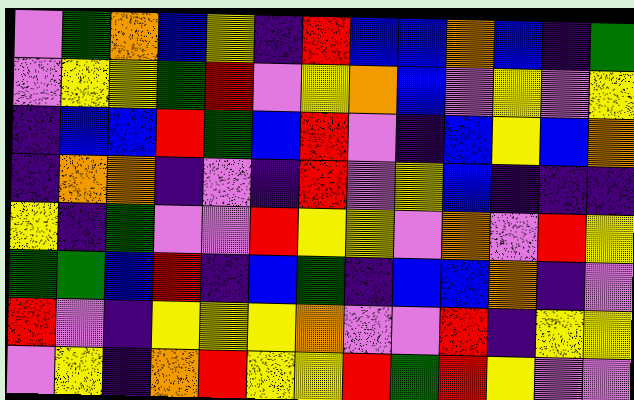[["violet", "green", "orange", "blue", "yellow", "indigo", "red", "blue", "blue", "orange", "blue", "indigo", "green"], ["violet", "yellow", "yellow", "green", "red", "violet", "yellow", "orange", "blue", "violet", "yellow", "violet", "yellow"], ["indigo", "blue", "blue", "red", "green", "blue", "red", "violet", "indigo", "blue", "yellow", "blue", "orange"], ["indigo", "orange", "orange", "indigo", "violet", "indigo", "red", "violet", "yellow", "blue", "indigo", "indigo", "indigo"], ["yellow", "indigo", "green", "violet", "violet", "red", "yellow", "yellow", "violet", "orange", "violet", "red", "yellow"], ["green", "green", "blue", "red", "indigo", "blue", "green", "indigo", "blue", "blue", "orange", "indigo", "violet"], ["red", "violet", "indigo", "yellow", "yellow", "yellow", "orange", "violet", "violet", "red", "indigo", "yellow", "yellow"], ["violet", "yellow", "indigo", "orange", "red", "yellow", "yellow", "red", "green", "red", "yellow", "violet", "violet"]]